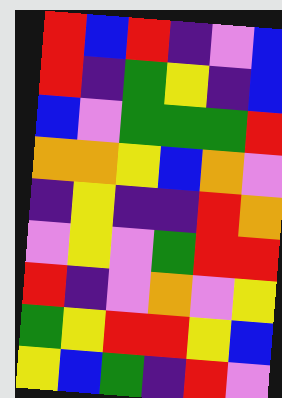[["red", "blue", "red", "indigo", "violet", "blue"], ["red", "indigo", "green", "yellow", "indigo", "blue"], ["blue", "violet", "green", "green", "green", "red"], ["orange", "orange", "yellow", "blue", "orange", "violet"], ["indigo", "yellow", "indigo", "indigo", "red", "orange"], ["violet", "yellow", "violet", "green", "red", "red"], ["red", "indigo", "violet", "orange", "violet", "yellow"], ["green", "yellow", "red", "red", "yellow", "blue"], ["yellow", "blue", "green", "indigo", "red", "violet"]]